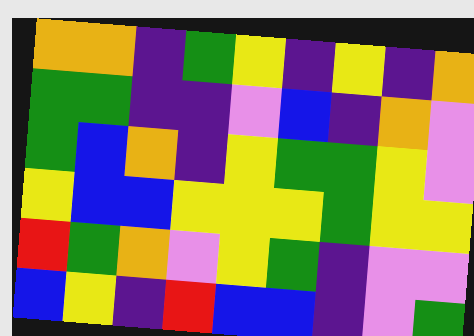[["orange", "orange", "indigo", "green", "yellow", "indigo", "yellow", "indigo", "orange"], ["green", "green", "indigo", "indigo", "violet", "blue", "indigo", "orange", "violet"], ["green", "blue", "orange", "indigo", "yellow", "green", "green", "yellow", "violet"], ["yellow", "blue", "blue", "yellow", "yellow", "yellow", "green", "yellow", "yellow"], ["red", "green", "orange", "violet", "yellow", "green", "indigo", "violet", "violet"], ["blue", "yellow", "indigo", "red", "blue", "blue", "indigo", "violet", "green"]]